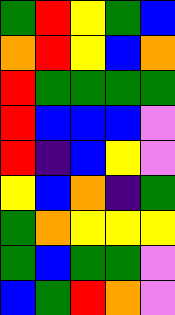[["green", "red", "yellow", "green", "blue"], ["orange", "red", "yellow", "blue", "orange"], ["red", "green", "green", "green", "green"], ["red", "blue", "blue", "blue", "violet"], ["red", "indigo", "blue", "yellow", "violet"], ["yellow", "blue", "orange", "indigo", "green"], ["green", "orange", "yellow", "yellow", "yellow"], ["green", "blue", "green", "green", "violet"], ["blue", "green", "red", "orange", "violet"]]